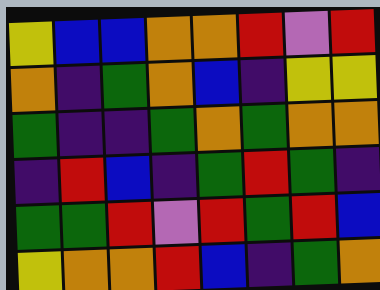[["yellow", "blue", "blue", "orange", "orange", "red", "violet", "red"], ["orange", "indigo", "green", "orange", "blue", "indigo", "yellow", "yellow"], ["green", "indigo", "indigo", "green", "orange", "green", "orange", "orange"], ["indigo", "red", "blue", "indigo", "green", "red", "green", "indigo"], ["green", "green", "red", "violet", "red", "green", "red", "blue"], ["yellow", "orange", "orange", "red", "blue", "indigo", "green", "orange"]]